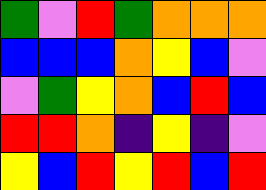[["green", "violet", "red", "green", "orange", "orange", "orange"], ["blue", "blue", "blue", "orange", "yellow", "blue", "violet"], ["violet", "green", "yellow", "orange", "blue", "red", "blue"], ["red", "red", "orange", "indigo", "yellow", "indigo", "violet"], ["yellow", "blue", "red", "yellow", "red", "blue", "red"]]